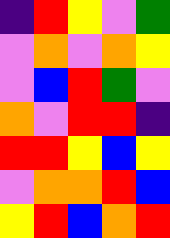[["indigo", "red", "yellow", "violet", "green"], ["violet", "orange", "violet", "orange", "yellow"], ["violet", "blue", "red", "green", "violet"], ["orange", "violet", "red", "red", "indigo"], ["red", "red", "yellow", "blue", "yellow"], ["violet", "orange", "orange", "red", "blue"], ["yellow", "red", "blue", "orange", "red"]]